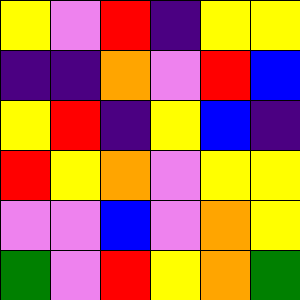[["yellow", "violet", "red", "indigo", "yellow", "yellow"], ["indigo", "indigo", "orange", "violet", "red", "blue"], ["yellow", "red", "indigo", "yellow", "blue", "indigo"], ["red", "yellow", "orange", "violet", "yellow", "yellow"], ["violet", "violet", "blue", "violet", "orange", "yellow"], ["green", "violet", "red", "yellow", "orange", "green"]]